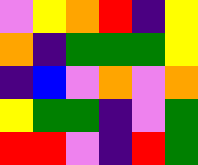[["violet", "yellow", "orange", "red", "indigo", "yellow"], ["orange", "indigo", "green", "green", "green", "yellow"], ["indigo", "blue", "violet", "orange", "violet", "orange"], ["yellow", "green", "green", "indigo", "violet", "green"], ["red", "red", "violet", "indigo", "red", "green"]]